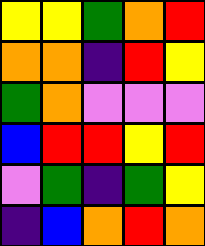[["yellow", "yellow", "green", "orange", "red"], ["orange", "orange", "indigo", "red", "yellow"], ["green", "orange", "violet", "violet", "violet"], ["blue", "red", "red", "yellow", "red"], ["violet", "green", "indigo", "green", "yellow"], ["indigo", "blue", "orange", "red", "orange"]]